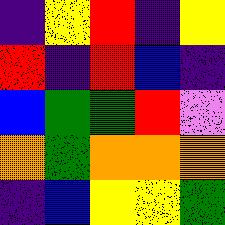[["indigo", "yellow", "red", "indigo", "yellow"], ["red", "indigo", "red", "blue", "indigo"], ["blue", "green", "green", "red", "violet"], ["orange", "green", "orange", "orange", "orange"], ["indigo", "blue", "yellow", "yellow", "green"]]